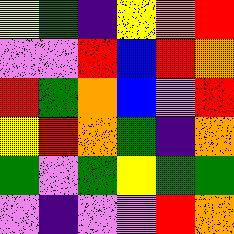[["yellow", "green", "indigo", "yellow", "orange", "red"], ["violet", "violet", "red", "blue", "red", "orange"], ["red", "green", "orange", "blue", "violet", "red"], ["yellow", "red", "orange", "green", "indigo", "orange"], ["green", "violet", "green", "yellow", "green", "green"], ["violet", "indigo", "violet", "violet", "red", "orange"]]